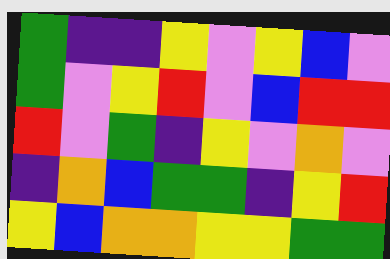[["green", "indigo", "indigo", "yellow", "violet", "yellow", "blue", "violet"], ["green", "violet", "yellow", "red", "violet", "blue", "red", "red"], ["red", "violet", "green", "indigo", "yellow", "violet", "orange", "violet"], ["indigo", "orange", "blue", "green", "green", "indigo", "yellow", "red"], ["yellow", "blue", "orange", "orange", "yellow", "yellow", "green", "green"]]